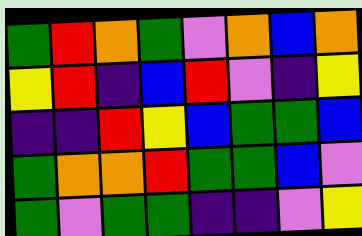[["green", "red", "orange", "green", "violet", "orange", "blue", "orange"], ["yellow", "red", "indigo", "blue", "red", "violet", "indigo", "yellow"], ["indigo", "indigo", "red", "yellow", "blue", "green", "green", "blue"], ["green", "orange", "orange", "red", "green", "green", "blue", "violet"], ["green", "violet", "green", "green", "indigo", "indigo", "violet", "yellow"]]